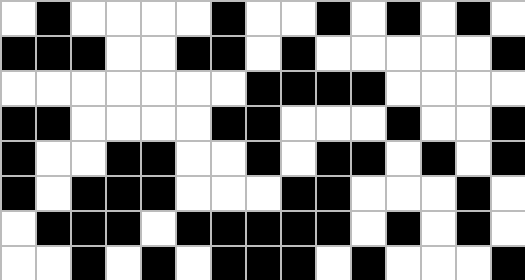[["white", "black", "white", "white", "white", "white", "black", "white", "white", "black", "white", "black", "white", "black", "white"], ["black", "black", "black", "white", "white", "black", "black", "white", "black", "white", "white", "white", "white", "white", "black"], ["white", "white", "white", "white", "white", "white", "white", "black", "black", "black", "black", "white", "white", "white", "white"], ["black", "black", "white", "white", "white", "white", "black", "black", "white", "white", "white", "black", "white", "white", "black"], ["black", "white", "white", "black", "black", "white", "white", "black", "white", "black", "black", "white", "black", "white", "black"], ["black", "white", "black", "black", "black", "white", "white", "white", "black", "black", "white", "white", "white", "black", "white"], ["white", "black", "black", "black", "white", "black", "black", "black", "black", "black", "white", "black", "white", "black", "white"], ["white", "white", "black", "white", "black", "white", "black", "black", "black", "white", "black", "white", "white", "white", "black"]]